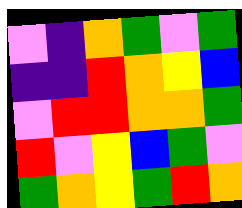[["violet", "indigo", "orange", "green", "violet", "green"], ["indigo", "indigo", "red", "orange", "yellow", "blue"], ["violet", "red", "red", "orange", "orange", "green"], ["red", "violet", "yellow", "blue", "green", "violet"], ["green", "orange", "yellow", "green", "red", "orange"]]